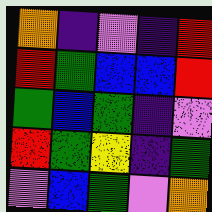[["orange", "indigo", "violet", "indigo", "red"], ["red", "green", "blue", "blue", "red"], ["green", "blue", "green", "indigo", "violet"], ["red", "green", "yellow", "indigo", "green"], ["violet", "blue", "green", "violet", "orange"]]